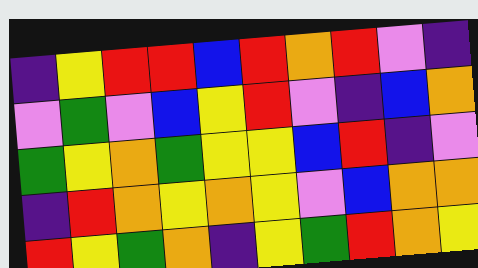[["indigo", "yellow", "red", "red", "blue", "red", "orange", "red", "violet", "indigo"], ["violet", "green", "violet", "blue", "yellow", "red", "violet", "indigo", "blue", "orange"], ["green", "yellow", "orange", "green", "yellow", "yellow", "blue", "red", "indigo", "violet"], ["indigo", "red", "orange", "yellow", "orange", "yellow", "violet", "blue", "orange", "orange"], ["red", "yellow", "green", "orange", "indigo", "yellow", "green", "red", "orange", "yellow"]]